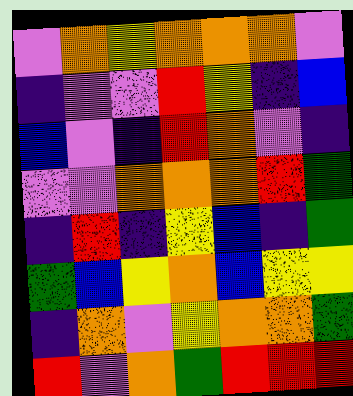[["violet", "orange", "yellow", "orange", "orange", "orange", "violet"], ["indigo", "violet", "violet", "red", "yellow", "indigo", "blue"], ["blue", "violet", "indigo", "red", "orange", "violet", "indigo"], ["violet", "violet", "orange", "orange", "orange", "red", "green"], ["indigo", "red", "indigo", "yellow", "blue", "indigo", "green"], ["green", "blue", "yellow", "orange", "blue", "yellow", "yellow"], ["indigo", "orange", "violet", "yellow", "orange", "orange", "green"], ["red", "violet", "orange", "green", "red", "red", "red"]]